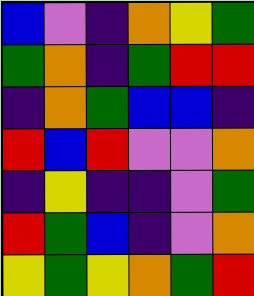[["blue", "violet", "indigo", "orange", "yellow", "green"], ["green", "orange", "indigo", "green", "red", "red"], ["indigo", "orange", "green", "blue", "blue", "indigo"], ["red", "blue", "red", "violet", "violet", "orange"], ["indigo", "yellow", "indigo", "indigo", "violet", "green"], ["red", "green", "blue", "indigo", "violet", "orange"], ["yellow", "green", "yellow", "orange", "green", "red"]]